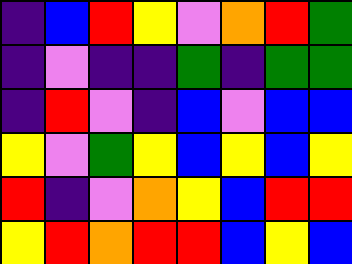[["indigo", "blue", "red", "yellow", "violet", "orange", "red", "green"], ["indigo", "violet", "indigo", "indigo", "green", "indigo", "green", "green"], ["indigo", "red", "violet", "indigo", "blue", "violet", "blue", "blue"], ["yellow", "violet", "green", "yellow", "blue", "yellow", "blue", "yellow"], ["red", "indigo", "violet", "orange", "yellow", "blue", "red", "red"], ["yellow", "red", "orange", "red", "red", "blue", "yellow", "blue"]]